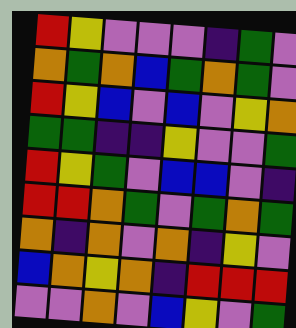[["red", "yellow", "violet", "violet", "violet", "indigo", "green", "violet"], ["orange", "green", "orange", "blue", "green", "orange", "green", "violet"], ["red", "yellow", "blue", "violet", "blue", "violet", "yellow", "orange"], ["green", "green", "indigo", "indigo", "yellow", "violet", "violet", "green"], ["red", "yellow", "green", "violet", "blue", "blue", "violet", "indigo"], ["red", "red", "orange", "green", "violet", "green", "orange", "green"], ["orange", "indigo", "orange", "violet", "orange", "indigo", "yellow", "violet"], ["blue", "orange", "yellow", "orange", "indigo", "red", "red", "red"], ["violet", "violet", "orange", "violet", "blue", "yellow", "violet", "green"]]